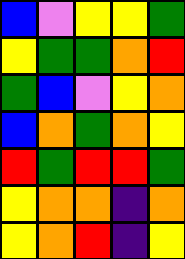[["blue", "violet", "yellow", "yellow", "green"], ["yellow", "green", "green", "orange", "red"], ["green", "blue", "violet", "yellow", "orange"], ["blue", "orange", "green", "orange", "yellow"], ["red", "green", "red", "red", "green"], ["yellow", "orange", "orange", "indigo", "orange"], ["yellow", "orange", "red", "indigo", "yellow"]]